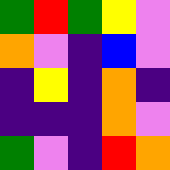[["green", "red", "green", "yellow", "violet"], ["orange", "violet", "indigo", "blue", "violet"], ["indigo", "yellow", "indigo", "orange", "indigo"], ["indigo", "indigo", "indigo", "orange", "violet"], ["green", "violet", "indigo", "red", "orange"]]